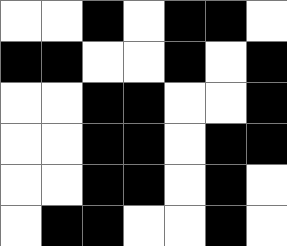[["white", "white", "black", "white", "black", "black", "white"], ["black", "black", "white", "white", "black", "white", "black"], ["white", "white", "black", "black", "white", "white", "black"], ["white", "white", "black", "black", "white", "black", "black"], ["white", "white", "black", "black", "white", "black", "white"], ["white", "black", "black", "white", "white", "black", "white"]]